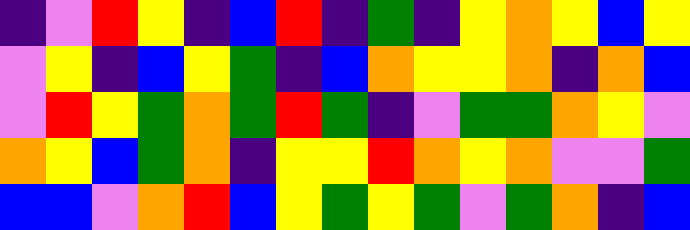[["indigo", "violet", "red", "yellow", "indigo", "blue", "red", "indigo", "green", "indigo", "yellow", "orange", "yellow", "blue", "yellow"], ["violet", "yellow", "indigo", "blue", "yellow", "green", "indigo", "blue", "orange", "yellow", "yellow", "orange", "indigo", "orange", "blue"], ["violet", "red", "yellow", "green", "orange", "green", "red", "green", "indigo", "violet", "green", "green", "orange", "yellow", "violet"], ["orange", "yellow", "blue", "green", "orange", "indigo", "yellow", "yellow", "red", "orange", "yellow", "orange", "violet", "violet", "green"], ["blue", "blue", "violet", "orange", "red", "blue", "yellow", "green", "yellow", "green", "violet", "green", "orange", "indigo", "blue"]]